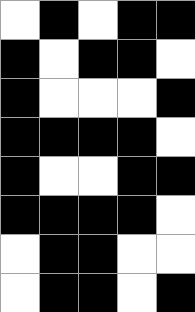[["white", "black", "white", "black", "black"], ["black", "white", "black", "black", "white"], ["black", "white", "white", "white", "black"], ["black", "black", "black", "black", "white"], ["black", "white", "white", "black", "black"], ["black", "black", "black", "black", "white"], ["white", "black", "black", "white", "white"], ["white", "black", "black", "white", "black"]]